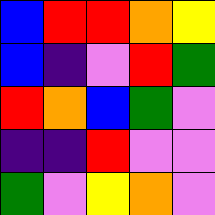[["blue", "red", "red", "orange", "yellow"], ["blue", "indigo", "violet", "red", "green"], ["red", "orange", "blue", "green", "violet"], ["indigo", "indigo", "red", "violet", "violet"], ["green", "violet", "yellow", "orange", "violet"]]